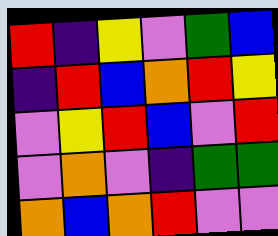[["red", "indigo", "yellow", "violet", "green", "blue"], ["indigo", "red", "blue", "orange", "red", "yellow"], ["violet", "yellow", "red", "blue", "violet", "red"], ["violet", "orange", "violet", "indigo", "green", "green"], ["orange", "blue", "orange", "red", "violet", "violet"]]